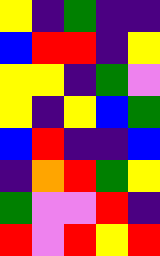[["yellow", "indigo", "green", "indigo", "indigo"], ["blue", "red", "red", "indigo", "yellow"], ["yellow", "yellow", "indigo", "green", "violet"], ["yellow", "indigo", "yellow", "blue", "green"], ["blue", "red", "indigo", "indigo", "blue"], ["indigo", "orange", "red", "green", "yellow"], ["green", "violet", "violet", "red", "indigo"], ["red", "violet", "red", "yellow", "red"]]